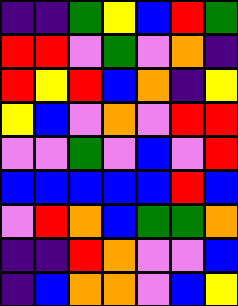[["indigo", "indigo", "green", "yellow", "blue", "red", "green"], ["red", "red", "violet", "green", "violet", "orange", "indigo"], ["red", "yellow", "red", "blue", "orange", "indigo", "yellow"], ["yellow", "blue", "violet", "orange", "violet", "red", "red"], ["violet", "violet", "green", "violet", "blue", "violet", "red"], ["blue", "blue", "blue", "blue", "blue", "red", "blue"], ["violet", "red", "orange", "blue", "green", "green", "orange"], ["indigo", "indigo", "red", "orange", "violet", "violet", "blue"], ["indigo", "blue", "orange", "orange", "violet", "blue", "yellow"]]